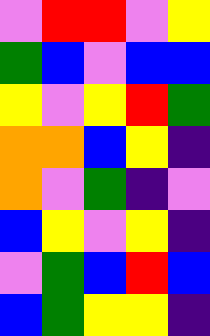[["violet", "red", "red", "violet", "yellow"], ["green", "blue", "violet", "blue", "blue"], ["yellow", "violet", "yellow", "red", "green"], ["orange", "orange", "blue", "yellow", "indigo"], ["orange", "violet", "green", "indigo", "violet"], ["blue", "yellow", "violet", "yellow", "indigo"], ["violet", "green", "blue", "red", "blue"], ["blue", "green", "yellow", "yellow", "indigo"]]